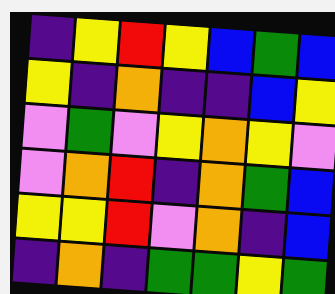[["indigo", "yellow", "red", "yellow", "blue", "green", "blue"], ["yellow", "indigo", "orange", "indigo", "indigo", "blue", "yellow"], ["violet", "green", "violet", "yellow", "orange", "yellow", "violet"], ["violet", "orange", "red", "indigo", "orange", "green", "blue"], ["yellow", "yellow", "red", "violet", "orange", "indigo", "blue"], ["indigo", "orange", "indigo", "green", "green", "yellow", "green"]]